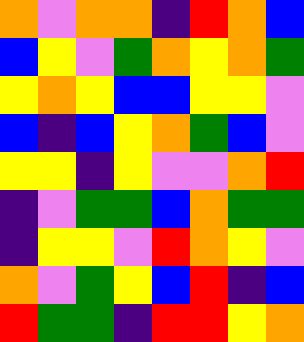[["orange", "violet", "orange", "orange", "indigo", "red", "orange", "blue"], ["blue", "yellow", "violet", "green", "orange", "yellow", "orange", "green"], ["yellow", "orange", "yellow", "blue", "blue", "yellow", "yellow", "violet"], ["blue", "indigo", "blue", "yellow", "orange", "green", "blue", "violet"], ["yellow", "yellow", "indigo", "yellow", "violet", "violet", "orange", "red"], ["indigo", "violet", "green", "green", "blue", "orange", "green", "green"], ["indigo", "yellow", "yellow", "violet", "red", "orange", "yellow", "violet"], ["orange", "violet", "green", "yellow", "blue", "red", "indigo", "blue"], ["red", "green", "green", "indigo", "red", "red", "yellow", "orange"]]